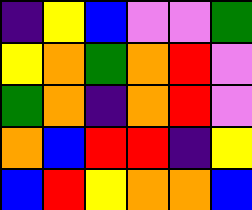[["indigo", "yellow", "blue", "violet", "violet", "green"], ["yellow", "orange", "green", "orange", "red", "violet"], ["green", "orange", "indigo", "orange", "red", "violet"], ["orange", "blue", "red", "red", "indigo", "yellow"], ["blue", "red", "yellow", "orange", "orange", "blue"]]